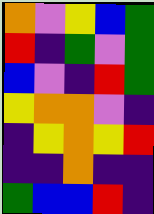[["orange", "violet", "yellow", "blue", "green"], ["red", "indigo", "green", "violet", "green"], ["blue", "violet", "indigo", "red", "green"], ["yellow", "orange", "orange", "violet", "indigo"], ["indigo", "yellow", "orange", "yellow", "red"], ["indigo", "indigo", "orange", "indigo", "indigo"], ["green", "blue", "blue", "red", "indigo"]]